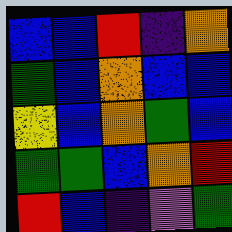[["blue", "blue", "red", "indigo", "orange"], ["green", "blue", "orange", "blue", "blue"], ["yellow", "blue", "orange", "green", "blue"], ["green", "green", "blue", "orange", "red"], ["red", "blue", "indigo", "violet", "green"]]